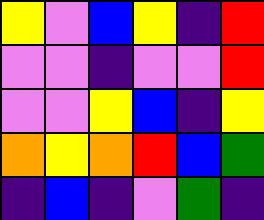[["yellow", "violet", "blue", "yellow", "indigo", "red"], ["violet", "violet", "indigo", "violet", "violet", "red"], ["violet", "violet", "yellow", "blue", "indigo", "yellow"], ["orange", "yellow", "orange", "red", "blue", "green"], ["indigo", "blue", "indigo", "violet", "green", "indigo"]]